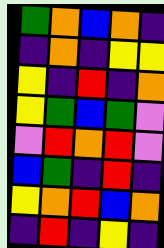[["green", "orange", "blue", "orange", "indigo"], ["indigo", "orange", "indigo", "yellow", "yellow"], ["yellow", "indigo", "red", "indigo", "orange"], ["yellow", "green", "blue", "green", "violet"], ["violet", "red", "orange", "red", "violet"], ["blue", "green", "indigo", "red", "indigo"], ["yellow", "orange", "red", "blue", "orange"], ["indigo", "red", "indigo", "yellow", "indigo"]]